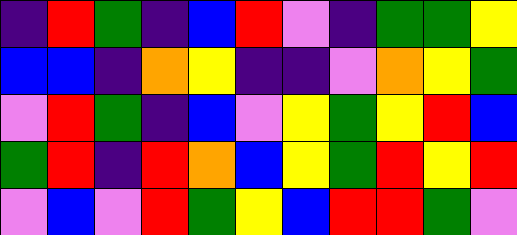[["indigo", "red", "green", "indigo", "blue", "red", "violet", "indigo", "green", "green", "yellow"], ["blue", "blue", "indigo", "orange", "yellow", "indigo", "indigo", "violet", "orange", "yellow", "green"], ["violet", "red", "green", "indigo", "blue", "violet", "yellow", "green", "yellow", "red", "blue"], ["green", "red", "indigo", "red", "orange", "blue", "yellow", "green", "red", "yellow", "red"], ["violet", "blue", "violet", "red", "green", "yellow", "blue", "red", "red", "green", "violet"]]